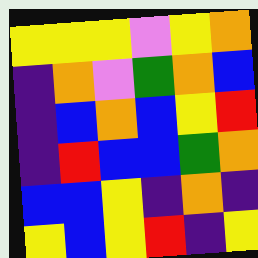[["yellow", "yellow", "yellow", "violet", "yellow", "orange"], ["indigo", "orange", "violet", "green", "orange", "blue"], ["indigo", "blue", "orange", "blue", "yellow", "red"], ["indigo", "red", "blue", "blue", "green", "orange"], ["blue", "blue", "yellow", "indigo", "orange", "indigo"], ["yellow", "blue", "yellow", "red", "indigo", "yellow"]]